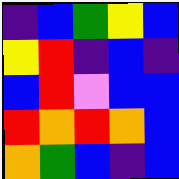[["indigo", "blue", "green", "yellow", "blue"], ["yellow", "red", "indigo", "blue", "indigo"], ["blue", "red", "violet", "blue", "blue"], ["red", "orange", "red", "orange", "blue"], ["orange", "green", "blue", "indigo", "blue"]]